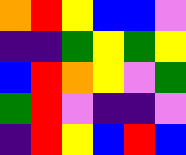[["orange", "red", "yellow", "blue", "blue", "violet"], ["indigo", "indigo", "green", "yellow", "green", "yellow"], ["blue", "red", "orange", "yellow", "violet", "green"], ["green", "red", "violet", "indigo", "indigo", "violet"], ["indigo", "red", "yellow", "blue", "red", "blue"]]